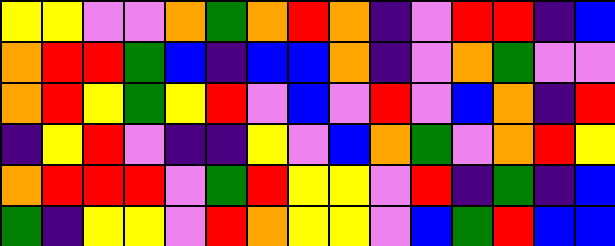[["yellow", "yellow", "violet", "violet", "orange", "green", "orange", "red", "orange", "indigo", "violet", "red", "red", "indigo", "blue"], ["orange", "red", "red", "green", "blue", "indigo", "blue", "blue", "orange", "indigo", "violet", "orange", "green", "violet", "violet"], ["orange", "red", "yellow", "green", "yellow", "red", "violet", "blue", "violet", "red", "violet", "blue", "orange", "indigo", "red"], ["indigo", "yellow", "red", "violet", "indigo", "indigo", "yellow", "violet", "blue", "orange", "green", "violet", "orange", "red", "yellow"], ["orange", "red", "red", "red", "violet", "green", "red", "yellow", "yellow", "violet", "red", "indigo", "green", "indigo", "blue"], ["green", "indigo", "yellow", "yellow", "violet", "red", "orange", "yellow", "yellow", "violet", "blue", "green", "red", "blue", "blue"]]